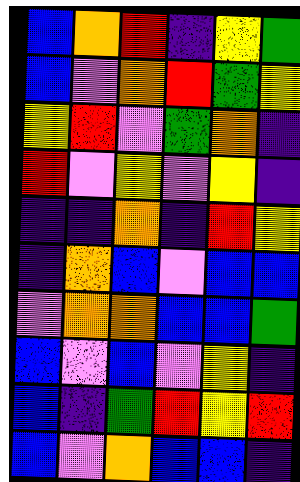[["blue", "orange", "red", "indigo", "yellow", "green"], ["blue", "violet", "orange", "red", "green", "yellow"], ["yellow", "red", "violet", "green", "orange", "indigo"], ["red", "violet", "yellow", "violet", "yellow", "indigo"], ["indigo", "indigo", "orange", "indigo", "red", "yellow"], ["indigo", "orange", "blue", "violet", "blue", "blue"], ["violet", "orange", "orange", "blue", "blue", "green"], ["blue", "violet", "blue", "violet", "yellow", "indigo"], ["blue", "indigo", "green", "red", "yellow", "red"], ["blue", "violet", "orange", "blue", "blue", "indigo"]]